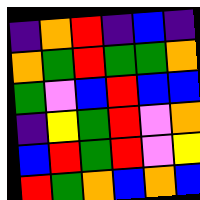[["indigo", "orange", "red", "indigo", "blue", "indigo"], ["orange", "green", "red", "green", "green", "orange"], ["green", "violet", "blue", "red", "blue", "blue"], ["indigo", "yellow", "green", "red", "violet", "orange"], ["blue", "red", "green", "red", "violet", "yellow"], ["red", "green", "orange", "blue", "orange", "blue"]]